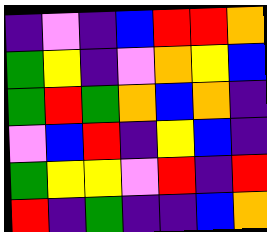[["indigo", "violet", "indigo", "blue", "red", "red", "orange"], ["green", "yellow", "indigo", "violet", "orange", "yellow", "blue"], ["green", "red", "green", "orange", "blue", "orange", "indigo"], ["violet", "blue", "red", "indigo", "yellow", "blue", "indigo"], ["green", "yellow", "yellow", "violet", "red", "indigo", "red"], ["red", "indigo", "green", "indigo", "indigo", "blue", "orange"]]